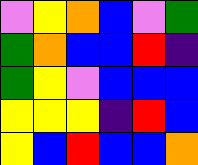[["violet", "yellow", "orange", "blue", "violet", "green"], ["green", "orange", "blue", "blue", "red", "indigo"], ["green", "yellow", "violet", "blue", "blue", "blue"], ["yellow", "yellow", "yellow", "indigo", "red", "blue"], ["yellow", "blue", "red", "blue", "blue", "orange"]]